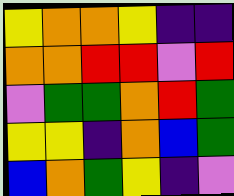[["yellow", "orange", "orange", "yellow", "indigo", "indigo"], ["orange", "orange", "red", "red", "violet", "red"], ["violet", "green", "green", "orange", "red", "green"], ["yellow", "yellow", "indigo", "orange", "blue", "green"], ["blue", "orange", "green", "yellow", "indigo", "violet"]]